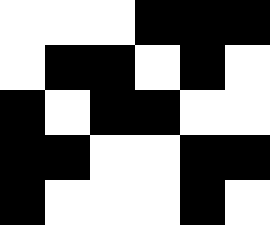[["white", "white", "white", "black", "black", "black"], ["white", "black", "black", "white", "black", "white"], ["black", "white", "black", "black", "white", "white"], ["black", "black", "white", "white", "black", "black"], ["black", "white", "white", "white", "black", "white"]]